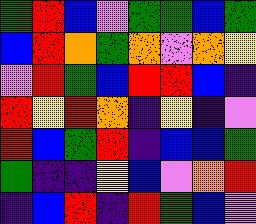[["green", "red", "blue", "violet", "green", "green", "blue", "green"], ["blue", "red", "orange", "green", "orange", "violet", "orange", "yellow"], ["violet", "red", "green", "blue", "red", "red", "blue", "indigo"], ["red", "yellow", "red", "orange", "indigo", "yellow", "indigo", "violet"], ["red", "blue", "green", "red", "indigo", "blue", "blue", "green"], ["green", "indigo", "indigo", "yellow", "blue", "violet", "orange", "red"], ["indigo", "blue", "red", "indigo", "red", "green", "blue", "violet"]]